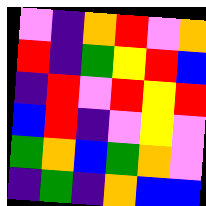[["violet", "indigo", "orange", "red", "violet", "orange"], ["red", "indigo", "green", "yellow", "red", "blue"], ["indigo", "red", "violet", "red", "yellow", "red"], ["blue", "red", "indigo", "violet", "yellow", "violet"], ["green", "orange", "blue", "green", "orange", "violet"], ["indigo", "green", "indigo", "orange", "blue", "blue"]]